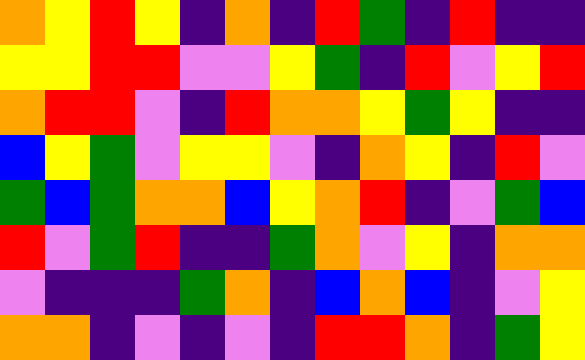[["orange", "yellow", "red", "yellow", "indigo", "orange", "indigo", "red", "green", "indigo", "red", "indigo", "indigo"], ["yellow", "yellow", "red", "red", "violet", "violet", "yellow", "green", "indigo", "red", "violet", "yellow", "red"], ["orange", "red", "red", "violet", "indigo", "red", "orange", "orange", "yellow", "green", "yellow", "indigo", "indigo"], ["blue", "yellow", "green", "violet", "yellow", "yellow", "violet", "indigo", "orange", "yellow", "indigo", "red", "violet"], ["green", "blue", "green", "orange", "orange", "blue", "yellow", "orange", "red", "indigo", "violet", "green", "blue"], ["red", "violet", "green", "red", "indigo", "indigo", "green", "orange", "violet", "yellow", "indigo", "orange", "orange"], ["violet", "indigo", "indigo", "indigo", "green", "orange", "indigo", "blue", "orange", "blue", "indigo", "violet", "yellow"], ["orange", "orange", "indigo", "violet", "indigo", "violet", "indigo", "red", "red", "orange", "indigo", "green", "yellow"]]